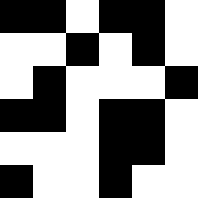[["black", "black", "white", "black", "black", "white"], ["white", "white", "black", "white", "black", "white"], ["white", "black", "white", "white", "white", "black"], ["black", "black", "white", "black", "black", "white"], ["white", "white", "white", "black", "black", "white"], ["black", "white", "white", "black", "white", "white"]]